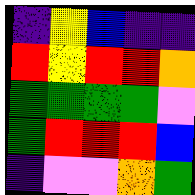[["indigo", "yellow", "blue", "indigo", "indigo"], ["red", "yellow", "red", "red", "orange"], ["green", "green", "green", "green", "violet"], ["green", "red", "red", "red", "blue"], ["indigo", "violet", "violet", "orange", "green"]]